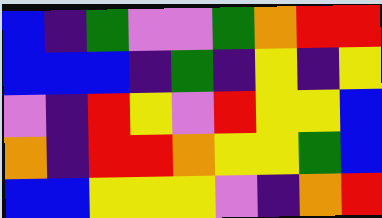[["blue", "indigo", "green", "violet", "violet", "green", "orange", "red", "red"], ["blue", "blue", "blue", "indigo", "green", "indigo", "yellow", "indigo", "yellow"], ["violet", "indigo", "red", "yellow", "violet", "red", "yellow", "yellow", "blue"], ["orange", "indigo", "red", "red", "orange", "yellow", "yellow", "green", "blue"], ["blue", "blue", "yellow", "yellow", "yellow", "violet", "indigo", "orange", "red"]]